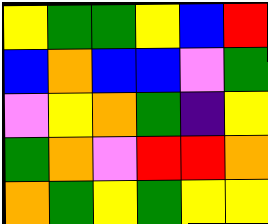[["yellow", "green", "green", "yellow", "blue", "red"], ["blue", "orange", "blue", "blue", "violet", "green"], ["violet", "yellow", "orange", "green", "indigo", "yellow"], ["green", "orange", "violet", "red", "red", "orange"], ["orange", "green", "yellow", "green", "yellow", "yellow"]]